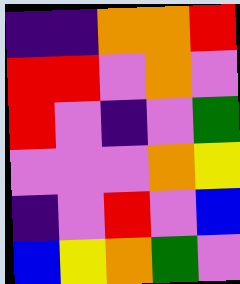[["indigo", "indigo", "orange", "orange", "red"], ["red", "red", "violet", "orange", "violet"], ["red", "violet", "indigo", "violet", "green"], ["violet", "violet", "violet", "orange", "yellow"], ["indigo", "violet", "red", "violet", "blue"], ["blue", "yellow", "orange", "green", "violet"]]